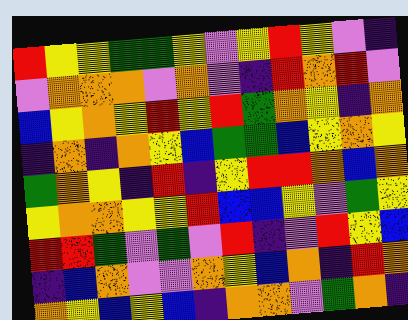[["red", "yellow", "yellow", "green", "green", "yellow", "violet", "yellow", "red", "yellow", "violet", "indigo"], ["violet", "orange", "orange", "orange", "violet", "orange", "violet", "indigo", "red", "orange", "red", "violet"], ["blue", "yellow", "orange", "yellow", "red", "yellow", "red", "green", "orange", "yellow", "indigo", "orange"], ["indigo", "orange", "indigo", "orange", "yellow", "blue", "green", "green", "blue", "yellow", "orange", "yellow"], ["green", "orange", "yellow", "indigo", "red", "indigo", "yellow", "red", "red", "orange", "blue", "orange"], ["yellow", "orange", "orange", "yellow", "yellow", "red", "blue", "blue", "yellow", "violet", "green", "yellow"], ["red", "red", "green", "violet", "green", "violet", "red", "indigo", "violet", "red", "yellow", "blue"], ["indigo", "blue", "orange", "violet", "violet", "orange", "yellow", "blue", "orange", "indigo", "red", "orange"], ["orange", "yellow", "blue", "yellow", "blue", "indigo", "orange", "orange", "violet", "green", "orange", "indigo"]]